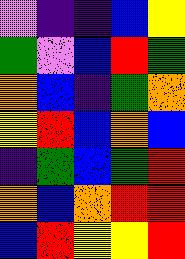[["violet", "indigo", "indigo", "blue", "yellow"], ["green", "violet", "blue", "red", "green"], ["orange", "blue", "indigo", "green", "orange"], ["yellow", "red", "blue", "orange", "blue"], ["indigo", "green", "blue", "green", "red"], ["orange", "blue", "orange", "red", "red"], ["blue", "red", "yellow", "yellow", "red"]]